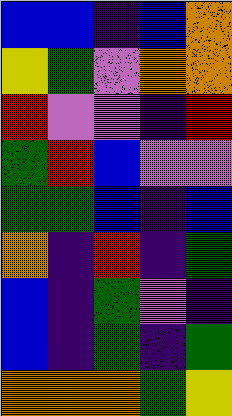[["blue", "blue", "indigo", "blue", "orange"], ["yellow", "green", "violet", "orange", "orange"], ["red", "violet", "violet", "indigo", "red"], ["green", "red", "blue", "violet", "violet"], ["green", "green", "blue", "indigo", "blue"], ["orange", "indigo", "red", "indigo", "green"], ["blue", "indigo", "green", "violet", "indigo"], ["blue", "indigo", "green", "indigo", "green"], ["orange", "orange", "orange", "green", "yellow"]]